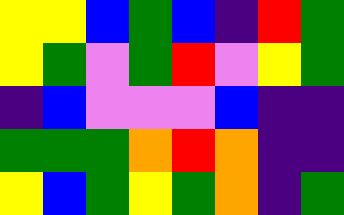[["yellow", "yellow", "blue", "green", "blue", "indigo", "red", "green"], ["yellow", "green", "violet", "green", "red", "violet", "yellow", "green"], ["indigo", "blue", "violet", "violet", "violet", "blue", "indigo", "indigo"], ["green", "green", "green", "orange", "red", "orange", "indigo", "indigo"], ["yellow", "blue", "green", "yellow", "green", "orange", "indigo", "green"]]